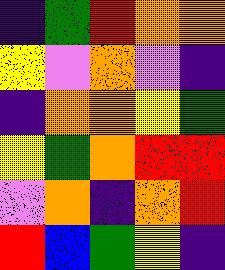[["indigo", "green", "red", "orange", "orange"], ["yellow", "violet", "orange", "violet", "indigo"], ["indigo", "orange", "orange", "yellow", "green"], ["yellow", "green", "orange", "red", "red"], ["violet", "orange", "indigo", "orange", "red"], ["red", "blue", "green", "yellow", "indigo"]]